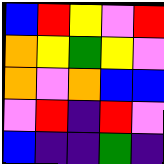[["blue", "red", "yellow", "violet", "red"], ["orange", "yellow", "green", "yellow", "violet"], ["orange", "violet", "orange", "blue", "blue"], ["violet", "red", "indigo", "red", "violet"], ["blue", "indigo", "indigo", "green", "indigo"]]